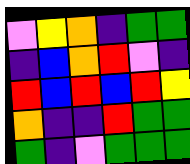[["violet", "yellow", "orange", "indigo", "green", "green"], ["indigo", "blue", "orange", "red", "violet", "indigo"], ["red", "blue", "red", "blue", "red", "yellow"], ["orange", "indigo", "indigo", "red", "green", "green"], ["green", "indigo", "violet", "green", "green", "green"]]